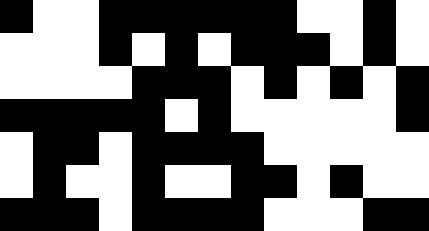[["black", "white", "white", "black", "black", "black", "black", "black", "black", "white", "white", "black", "white"], ["white", "white", "white", "black", "white", "black", "white", "black", "black", "black", "white", "black", "white"], ["white", "white", "white", "white", "black", "black", "black", "white", "black", "white", "black", "white", "black"], ["black", "black", "black", "black", "black", "white", "black", "white", "white", "white", "white", "white", "black"], ["white", "black", "black", "white", "black", "black", "black", "black", "white", "white", "white", "white", "white"], ["white", "black", "white", "white", "black", "white", "white", "black", "black", "white", "black", "white", "white"], ["black", "black", "black", "white", "black", "black", "black", "black", "white", "white", "white", "black", "black"]]